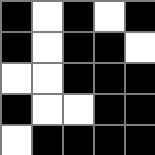[["black", "white", "black", "white", "black"], ["black", "white", "black", "black", "white"], ["white", "white", "black", "black", "black"], ["black", "white", "white", "black", "black"], ["white", "black", "black", "black", "black"]]